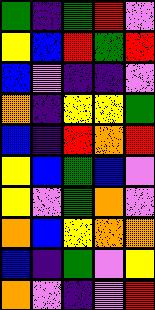[["green", "indigo", "green", "red", "violet"], ["yellow", "blue", "red", "green", "red"], ["blue", "violet", "indigo", "indigo", "violet"], ["orange", "indigo", "yellow", "yellow", "green"], ["blue", "indigo", "red", "orange", "red"], ["yellow", "blue", "green", "blue", "violet"], ["yellow", "violet", "green", "orange", "violet"], ["orange", "blue", "yellow", "orange", "orange"], ["blue", "indigo", "green", "violet", "yellow"], ["orange", "violet", "indigo", "violet", "red"]]